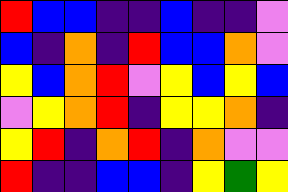[["red", "blue", "blue", "indigo", "indigo", "blue", "indigo", "indigo", "violet"], ["blue", "indigo", "orange", "indigo", "red", "blue", "blue", "orange", "violet"], ["yellow", "blue", "orange", "red", "violet", "yellow", "blue", "yellow", "blue"], ["violet", "yellow", "orange", "red", "indigo", "yellow", "yellow", "orange", "indigo"], ["yellow", "red", "indigo", "orange", "red", "indigo", "orange", "violet", "violet"], ["red", "indigo", "indigo", "blue", "blue", "indigo", "yellow", "green", "yellow"]]